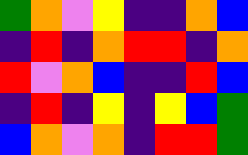[["green", "orange", "violet", "yellow", "indigo", "indigo", "orange", "blue"], ["indigo", "red", "indigo", "orange", "red", "red", "indigo", "orange"], ["red", "violet", "orange", "blue", "indigo", "indigo", "red", "blue"], ["indigo", "red", "indigo", "yellow", "indigo", "yellow", "blue", "green"], ["blue", "orange", "violet", "orange", "indigo", "red", "red", "green"]]